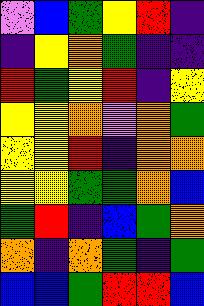[["violet", "blue", "green", "yellow", "red", "indigo"], ["indigo", "yellow", "orange", "green", "indigo", "indigo"], ["red", "green", "yellow", "red", "indigo", "yellow"], ["yellow", "yellow", "orange", "violet", "orange", "green"], ["yellow", "yellow", "red", "indigo", "orange", "orange"], ["yellow", "yellow", "green", "green", "orange", "blue"], ["green", "red", "indigo", "blue", "green", "orange"], ["orange", "indigo", "orange", "green", "indigo", "green"], ["blue", "blue", "green", "red", "red", "blue"]]